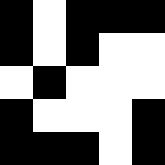[["black", "white", "black", "black", "black"], ["black", "white", "black", "white", "white"], ["white", "black", "white", "white", "white"], ["black", "white", "white", "white", "black"], ["black", "black", "black", "white", "black"]]